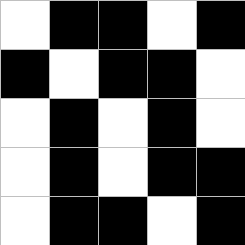[["white", "black", "black", "white", "black"], ["black", "white", "black", "black", "white"], ["white", "black", "white", "black", "white"], ["white", "black", "white", "black", "black"], ["white", "black", "black", "white", "black"]]